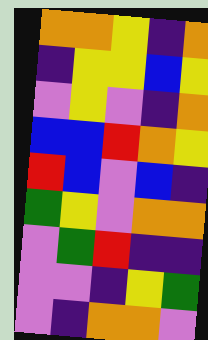[["orange", "orange", "yellow", "indigo", "orange"], ["indigo", "yellow", "yellow", "blue", "yellow"], ["violet", "yellow", "violet", "indigo", "orange"], ["blue", "blue", "red", "orange", "yellow"], ["red", "blue", "violet", "blue", "indigo"], ["green", "yellow", "violet", "orange", "orange"], ["violet", "green", "red", "indigo", "indigo"], ["violet", "violet", "indigo", "yellow", "green"], ["violet", "indigo", "orange", "orange", "violet"]]